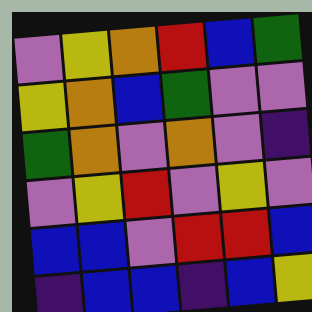[["violet", "yellow", "orange", "red", "blue", "green"], ["yellow", "orange", "blue", "green", "violet", "violet"], ["green", "orange", "violet", "orange", "violet", "indigo"], ["violet", "yellow", "red", "violet", "yellow", "violet"], ["blue", "blue", "violet", "red", "red", "blue"], ["indigo", "blue", "blue", "indigo", "blue", "yellow"]]